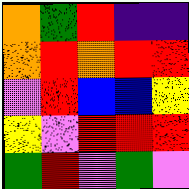[["orange", "green", "red", "indigo", "indigo"], ["orange", "red", "orange", "red", "red"], ["violet", "red", "blue", "blue", "yellow"], ["yellow", "violet", "red", "red", "red"], ["green", "red", "violet", "green", "violet"]]